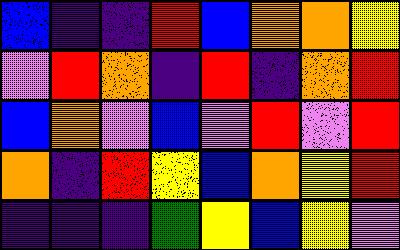[["blue", "indigo", "indigo", "red", "blue", "orange", "orange", "yellow"], ["violet", "red", "orange", "indigo", "red", "indigo", "orange", "red"], ["blue", "orange", "violet", "blue", "violet", "red", "violet", "red"], ["orange", "indigo", "red", "yellow", "blue", "orange", "yellow", "red"], ["indigo", "indigo", "indigo", "green", "yellow", "blue", "yellow", "violet"]]